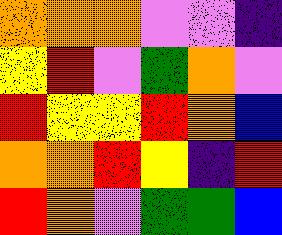[["orange", "orange", "orange", "violet", "violet", "indigo"], ["yellow", "red", "violet", "green", "orange", "violet"], ["red", "yellow", "yellow", "red", "orange", "blue"], ["orange", "orange", "red", "yellow", "indigo", "red"], ["red", "orange", "violet", "green", "green", "blue"]]